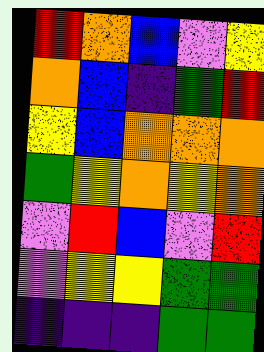[["red", "orange", "blue", "violet", "yellow"], ["orange", "blue", "indigo", "green", "red"], ["yellow", "blue", "orange", "orange", "orange"], ["green", "yellow", "orange", "yellow", "orange"], ["violet", "red", "blue", "violet", "red"], ["violet", "yellow", "yellow", "green", "green"], ["indigo", "indigo", "indigo", "green", "green"]]